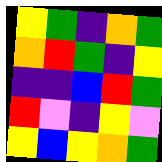[["yellow", "green", "indigo", "orange", "green"], ["orange", "red", "green", "indigo", "yellow"], ["indigo", "indigo", "blue", "red", "green"], ["red", "violet", "indigo", "yellow", "violet"], ["yellow", "blue", "yellow", "orange", "green"]]